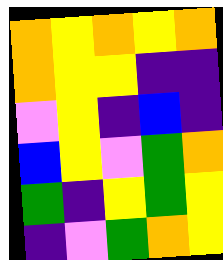[["orange", "yellow", "orange", "yellow", "orange"], ["orange", "yellow", "yellow", "indigo", "indigo"], ["violet", "yellow", "indigo", "blue", "indigo"], ["blue", "yellow", "violet", "green", "orange"], ["green", "indigo", "yellow", "green", "yellow"], ["indigo", "violet", "green", "orange", "yellow"]]